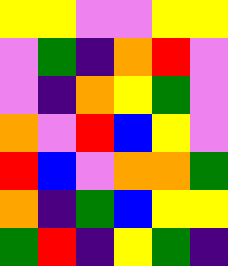[["yellow", "yellow", "violet", "violet", "yellow", "yellow"], ["violet", "green", "indigo", "orange", "red", "violet"], ["violet", "indigo", "orange", "yellow", "green", "violet"], ["orange", "violet", "red", "blue", "yellow", "violet"], ["red", "blue", "violet", "orange", "orange", "green"], ["orange", "indigo", "green", "blue", "yellow", "yellow"], ["green", "red", "indigo", "yellow", "green", "indigo"]]